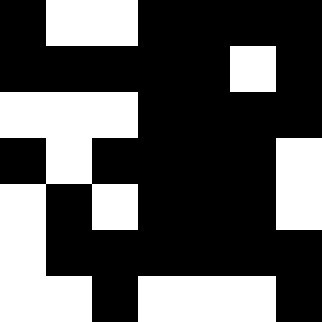[["black", "white", "white", "black", "black", "black", "black"], ["black", "black", "black", "black", "black", "white", "black"], ["white", "white", "white", "black", "black", "black", "black"], ["black", "white", "black", "black", "black", "black", "white"], ["white", "black", "white", "black", "black", "black", "white"], ["white", "black", "black", "black", "black", "black", "black"], ["white", "white", "black", "white", "white", "white", "black"]]